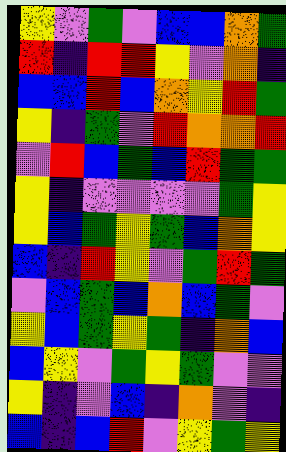[["yellow", "violet", "green", "violet", "blue", "blue", "orange", "green"], ["red", "indigo", "red", "red", "yellow", "violet", "orange", "indigo"], ["blue", "blue", "red", "blue", "orange", "yellow", "red", "green"], ["yellow", "indigo", "green", "violet", "red", "orange", "orange", "red"], ["violet", "red", "blue", "green", "blue", "red", "green", "green"], ["yellow", "indigo", "violet", "violet", "violet", "violet", "green", "yellow"], ["yellow", "blue", "green", "yellow", "green", "blue", "orange", "yellow"], ["blue", "indigo", "red", "yellow", "violet", "green", "red", "green"], ["violet", "blue", "green", "blue", "orange", "blue", "green", "violet"], ["yellow", "blue", "green", "yellow", "green", "indigo", "orange", "blue"], ["blue", "yellow", "violet", "green", "yellow", "green", "violet", "violet"], ["yellow", "indigo", "violet", "blue", "indigo", "orange", "violet", "indigo"], ["blue", "indigo", "blue", "red", "violet", "yellow", "green", "yellow"]]